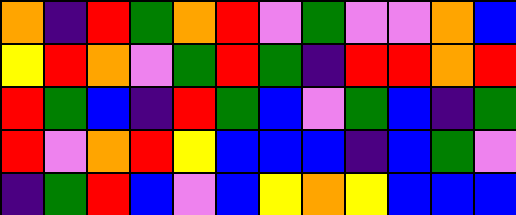[["orange", "indigo", "red", "green", "orange", "red", "violet", "green", "violet", "violet", "orange", "blue"], ["yellow", "red", "orange", "violet", "green", "red", "green", "indigo", "red", "red", "orange", "red"], ["red", "green", "blue", "indigo", "red", "green", "blue", "violet", "green", "blue", "indigo", "green"], ["red", "violet", "orange", "red", "yellow", "blue", "blue", "blue", "indigo", "blue", "green", "violet"], ["indigo", "green", "red", "blue", "violet", "blue", "yellow", "orange", "yellow", "blue", "blue", "blue"]]